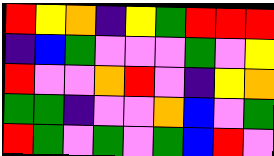[["red", "yellow", "orange", "indigo", "yellow", "green", "red", "red", "red"], ["indigo", "blue", "green", "violet", "violet", "violet", "green", "violet", "yellow"], ["red", "violet", "violet", "orange", "red", "violet", "indigo", "yellow", "orange"], ["green", "green", "indigo", "violet", "violet", "orange", "blue", "violet", "green"], ["red", "green", "violet", "green", "violet", "green", "blue", "red", "violet"]]